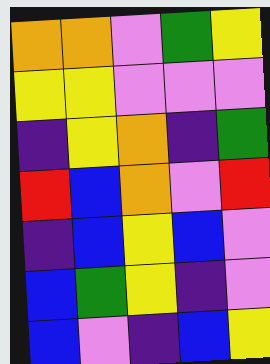[["orange", "orange", "violet", "green", "yellow"], ["yellow", "yellow", "violet", "violet", "violet"], ["indigo", "yellow", "orange", "indigo", "green"], ["red", "blue", "orange", "violet", "red"], ["indigo", "blue", "yellow", "blue", "violet"], ["blue", "green", "yellow", "indigo", "violet"], ["blue", "violet", "indigo", "blue", "yellow"]]